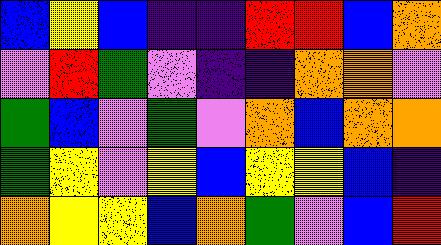[["blue", "yellow", "blue", "indigo", "indigo", "red", "red", "blue", "orange"], ["violet", "red", "green", "violet", "indigo", "indigo", "orange", "orange", "violet"], ["green", "blue", "violet", "green", "violet", "orange", "blue", "orange", "orange"], ["green", "yellow", "violet", "yellow", "blue", "yellow", "yellow", "blue", "indigo"], ["orange", "yellow", "yellow", "blue", "orange", "green", "violet", "blue", "red"]]